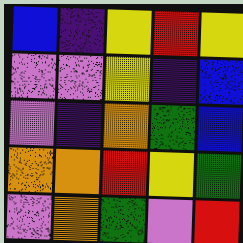[["blue", "indigo", "yellow", "red", "yellow"], ["violet", "violet", "yellow", "indigo", "blue"], ["violet", "indigo", "orange", "green", "blue"], ["orange", "orange", "red", "yellow", "green"], ["violet", "orange", "green", "violet", "red"]]